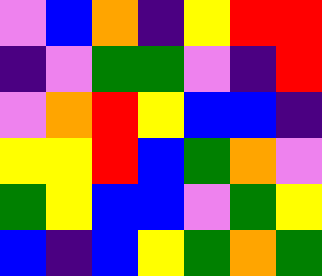[["violet", "blue", "orange", "indigo", "yellow", "red", "red"], ["indigo", "violet", "green", "green", "violet", "indigo", "red"], ["violet", "orange", "red", "yellow", "blue", "blue", "indigo"], ["yellow", "yellow", "red", "blue", "green", "orange", "violet"], ["green", "yellow", "blue", "blue", "violet", "green", "yellow"], ["blue", "indigo", "blue", "yellow", "green", "orange", "green"]]